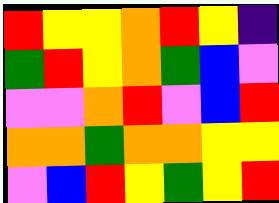[["red", "yellow", "yellow", "orange", "red", "yellow", "indigo"], ["green", "red", "yellow", "orange", "green", "blue", "violet"], ["violet", "violet", "orange", "red", "violet", "blue", "red"], ["orange", "orange", "green", "orange", "orange", "yellow", "yellow"], ["violet", "blue", "red", "yellow", "green", "yellow", "red"]]